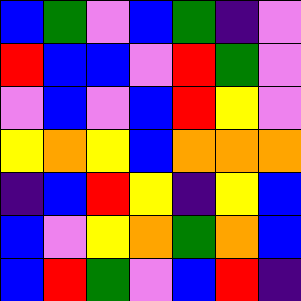[["blue", "green", "violet", "blue", "green", "indigo", "violet"], ["red", "blue", "blue", "violet", "red", "green", "violet"], ["violet", "blue", "violet", "blue", "red", "yellow", "violet"], ["yellow", "orange", "yellow", "blue", "orange", "orange", "orange"], ["indigo", "blue", "red", "yellow", "indigo", "yellow", "blue"], ["blue", "violet", "yellow", "orange", "green", "orange", "blue"], ["blue", "red", "green", "violet", "blue", "red", "indigo"]]